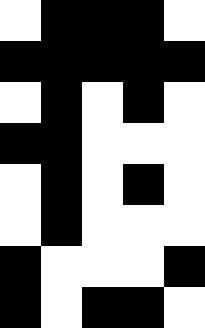[["white", "black", "black", "black", "white"], ["black", "black", "black", "black", "black"], ["white", "black", "white", "black", "white"], ["black", "black", "white", "white", "white"], ["white", "black", "white", "black", "white"], ["white", "black", "white", "white", "white"], ["black", "white", "white", "white", "black"], ["black", "white", "black", "black", "white"]]